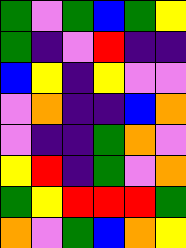[["green", "violet", "green", "blue", "green", "yellow"], ["green", "indigo", "violet", "red", "indigo", "indigo"], ["blue", "yellow", "indigo", "yellow", "violet", "violet"], ["violet", "orange", "indigo", "indigo", "blue", "orange"], ["violet", "indigo", "indigo", "green", "orange", "violet"], ["yellow", "red", "indigo", "green", "violet", "orange"], ["green", "yellow", "red", "red", "red", "green"], ["orange", "violet", "green", "blue", "orange", "yellow"]]